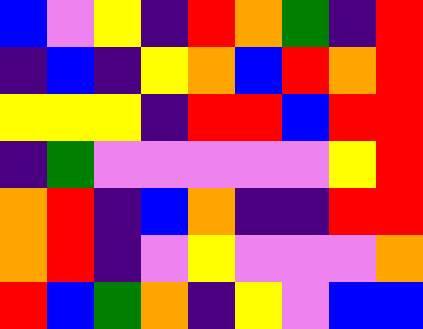[["blue", "violet", "yellow", "indigo", "red", "orange", "green", "indigo", "red"], ["indigo", "blue", "indigo", "yellow", "orange", "blue", "red", "orange", "red"], ["yellow", "yellow", "yellow", "indigo", "red", "red", "blue", "red", "red"], ["indigo", "green", "violet", "violet", "violet", "violet", "violet", "yellow", "red"], ["orange", "red", "indigo", "blue", "orange", "indigo", "indigo", "red", "red"], ["orange", "red", "indigo", "violet", "yellow", "violet", "violet", "violet", "orange"], ["red", "blue", "green", "orange", "indigo", "yellow", "violet", "blue", "blue"]]